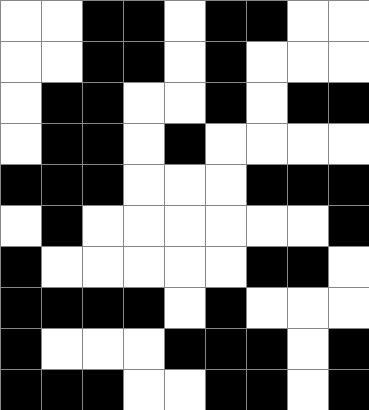[["white", "white", "black", "black", "white", "black", "black", "white", "white"], ["white", "white", "black", "black", "white", "black", "white", "white", "white"], ["white", "black", "black", "white", "white", "black", "white", "black", "black"], ["white", "black", "black", "white", "black", "white", "white", "white", "white"], ["black", "black", "black", "white", "white", "white", "black", "black", "black"], ["white", "black", "white", "white", "white", "white", "white", "white", "black"], ["black", "white", "white", "white", "white", "white", "black", "black", "white"], ["black", "black", "black", "black", "white", "black", "white", "white", "white"], ["black", "white", "white", "white", "black", "black", "black", "white", "black"], ["black", "black", "black", "white", "white", "black", "black", "white", "black"]]